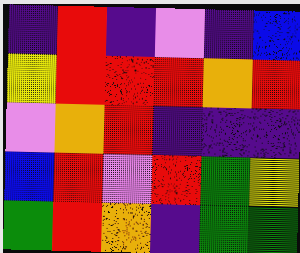[["indigo", "red", "indigo", "violet", "indigo", "blue"], ["yellow", "red", "red", "red", "orange", "red"], ["violet", "orange", "red", "indigo", "indigo", "indigo"], ["blue", "red", "violet", "red", "green", "yellow"], ["green", "red", "orange", "indigo", "green", "green"]]